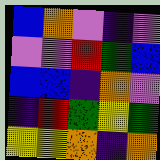[["blue", "orange", "violet", "indigo", "violet"], ["violet", "violet", "red", "green", "blue"], ["blue", "blue", "indigo", "orange", "violet"], ["indigo", "red", "green", "yellow", "green"], ["yellow", "yellow", "orange", "indigo", "orange"]]